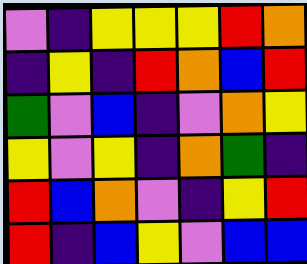[["violet", "indigo", "yellow", "yellow", "yellow", "red", "orange"], ["indigo", "yellow", "indigo", "red", "orange", "blue", "red"], ["green", "violet", "blue", "indigo", "violet", "orange", "yellow"], ["yellow", "violet", "yellow", "indigo", "orange", "green", "indigo"], ["red", "blue", "orange", "violet", "indigo", "yellow", "red"], ["red", "indigo", "blue", "yellow", "violet", "blue", "blue"]]